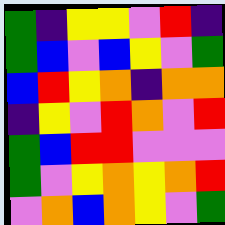[["green", "indigo", "yellow", "yellow", "violet", "red", "indigo"], ["green", "blue", "violet", "blue", "yellow", "violet", "green"], ["blue", "red", "yellow", "orange", "indigo", "orange", "orange"], ["indigo", "yellow", "violet", "red", "orange", "violet", "red"], ["green", "blue", "red", "red", "violet", "violet", "violet"], ["green", "violet", "yellow", "orange", "yellow", "orange", "red"], ["violet", "orange", "blue", "orange", "yellow", "violet", "green"]]